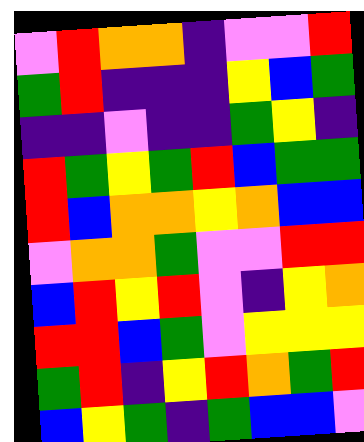[["violet", "red", "orange", "orange", "indigo", "violet", "violet", "red"], ["green", "red", "indigo", "indigo", "indigo", "yellow", "blue", "green"], ["indigo", "indigo", "violet", "indigo", "indigo", "green", "yellow", "indigo"], ["red", "green", "yellow", "green", "red", "blue", "green", "green"], ["red", "blue", "orange", "orange", "yellow", "orange", "blue", "blue"], ["violet", "orange", "orange", "green", "violet", "violet", "red", "red"], ["blue", "red", "yellow", "red", "violet", "indigo", "yellow", "orange"], ["red", "red", "blue", "green", "violet", "yellow", "yellow", "yellow"], ["green", "red", "indigo", "yellow", "red", "orange", "green", "red"], ["blue", "yellow", "green", "indigo", "green", "blue", "blue", "violet"]]